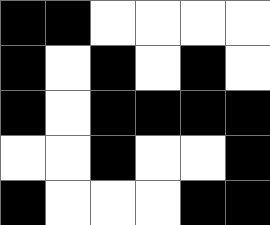[["black", "black", "white", "white", "white", "white"], ["black", "white", "black", "white", "black", "white"], ["black", "white", "black", "black", "black", "black"], ["white", "white", "black", "white", "white", "black"], ["black", "white", "white", "white", "black", "black"]]